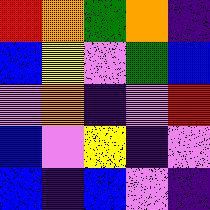[["red", "orange", "green", "orange", "indigo"], ["blue", "yellow", "violet", "green", "blue"], ["violet", "orange", "indigo", "violet", "red"], ["blue", "violet", "yellow", "indigo", "violet"], ["blue", "indigo", "blue", "violet", "indigo"]]